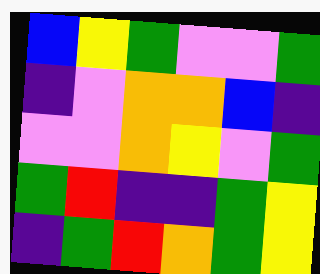[["blue", "yellow", "green", "violet", "violet", "green"], ["indigo", "violet", "orange", "orange", "blue", "indigo"], ["violet", "violet", "orange", "yellow", "violet", "green"], ["green", "red", "indigo", "indigo", "green", "yellow"], ["indigo", "green", "red", "orange", "green", "yellow"]]